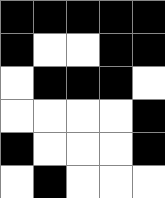[["black", "black", "black", "black", "black"], ["black", "white", "white", "black", "black"], ["white", "black", "black", "black", "white"], ["white", "white", "white", "white", "black"], ["black", "white", "white", "white", "black"], ["white", "black", "white", "white", "white"]]